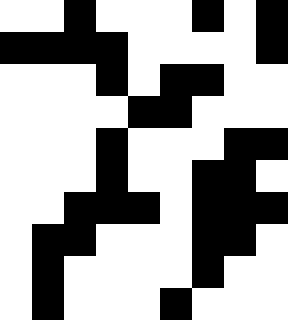[["white", "white", "black", "white", "white", "white", "black", "white", "black"], ["black", "black", "black", "black", "white", "white", "white", "white", "black"], ["white", "white", "white", "black", "white", "black", "black", "white", "white"], ["white", "white", "white", "white", "black", "black", "white", "white", "white"], ["white", "white", "white", "black", "white", "white", "white", "black", "black"], ["white", "white", "white", "black", "white", "white", "black", "black", "white"], ["white", "white", "black", "black", "black", "white", "black", "black", "black"], ["white", "black", "black", "white", "white", "white", "black", "black", "white"], ["white", "black", "white", "white", "white", "white", "black", "white", "white"], ["white", "black", "white", "white", "white", "black", "white", "white", "white"]]